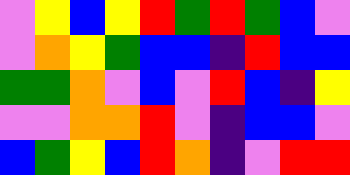[["violet", "yellow", "blue", "yellow", "red", "green", "red", "green", "blue", "violet"], ["violet", "orange", "yellow", "green", "blue", "blue", "indigo", "red", "blue", "blue"], ["green", "green", "orange", "violet", "blue", "violet", "red", "blue", "indigo", "yellow"], ["violet", "violet", "orange", "orange", "red", "violet", "indigo", "blue", "blue", "violet"], ["blue", "green", "yellow", "blue", "red", "orange", "indigo", "violet", "red", "red"]]